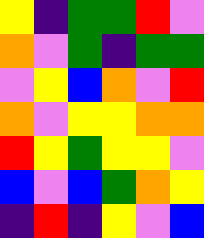[["yellow", "indigo", "green", "green", "red", "violet"], ["orange", "violet", "green", "indigo", "green", "green"], ["violet", "yellow", "blue", "orange", "violet", "red"], ["orange", "violet", "yellow", "yellow", "orange", "orange"], ["red", "yellow", "green", "yellow", "yellow", "violet"], ["blue", "violet", "blue", "green", "orange", "yellow"], ["indigo", "red", "indigo", "yellow", "violet", "blue"]]